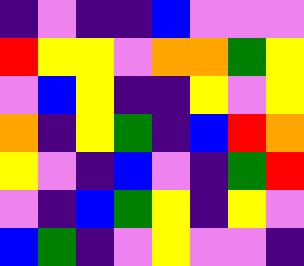[["indigo", "violet", "indigo", "indigo", "blue", "violet", "violet", "violet"], ["red", "yellow", "yellow", "violet", "orange", "orange", "green", "yellow"], ["violet", "blue", "yellow", "indigo", "indigo", "yellow", "violet", "yellow"], ["orange", "indigo", "yellow", "green", "indigo", "blue", "red", "orange"], ["yellow", "violet", "indigo", "blue", "violet", "indigo", "green", "red"], ["violet", "indigo", "blue", "green", "yellow", "indigo", "yellow", "violet"], ["blue", "green", "indigo", "violet", "yellow", "violet", "violet", "indigo"]]